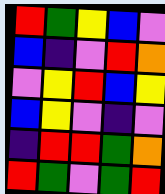[["red", "green", "yellow", "blue", "violet"], ["blue", "indigo", "violet", "red", "orange"], ["violet", "yellow", "red", "blue", "yellow"], ["blue", "yellow", "violet", "indigo", "violet"], ["indigo", "red", "red", "green", "orange"], ["red", "green", "violet", "green", "red"]]